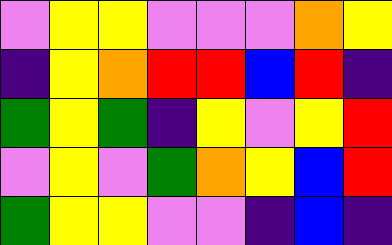[["violet", "yellow", "yellow", "violet", "violet", "violet", "orange", "yellow"], ["indigo", "yellow", "orange", "red", "red", "blue", "red", "indigo"], ["green", "yellow", "green", "indigo", "yellow", "violet", "yellow", "red"], ["violet", "yellow", "violet", "green", "orange", "yellow", "blue", "red"], ["green", "yellow", "yellow", "violet", "violet", "indigo", "blue", "indigo"]]